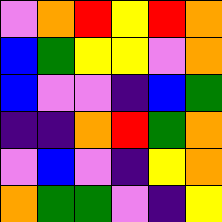[["violet", "orange", "red", "yellow", "red", "orange"], ["blue", "green", "yellow", "yellow", "violet", "orange"], ["blue", "violet", "violet", "indigo", "blue", "green"], ["indigo", "indigo", "orange", "red", "green", "orange"], ["violet", "blue", "violet", "indigo", "yellow", "orange"], ["orange", "green", "green", "violet", "indigo", "yellow"]]